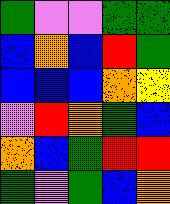[["green", "violet", "violet", "green", "green"], ["blue", "orange", "blue", "red", "green"], ["blue", "blue", "blue", "orange", "yellow"], ["violet", "red", "orange", "green", "blue"], ["orange", "blue", "green", "red", "red"], ["green", "violet", "green", "blue", "orange"]]